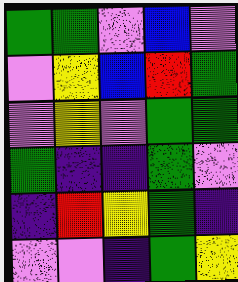[["green", "green", "violet", "blue", "violet"], ["violet", "yellow", "blue", "red", "green"], ["violet", "yellow", "violet", "green", "green"], ["green", "indigo", "indigo", "green", "violet"], ["indigo", "red", "yellow", "green", "indigo"], ["violet", "violet", "indigo", "green", "yellow"]]